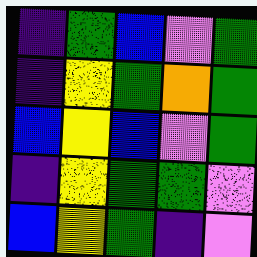[["indigo", "green", "blue", "violet", "green"], ["indigo", "yellow", "green", "orange", "green"], ["blue", "yellow", "blue", "violet", "green"], ["indigo", "yellow", "green", "green", "violet"], ["blue", "yellow", "green", "indigo", "violet"]]